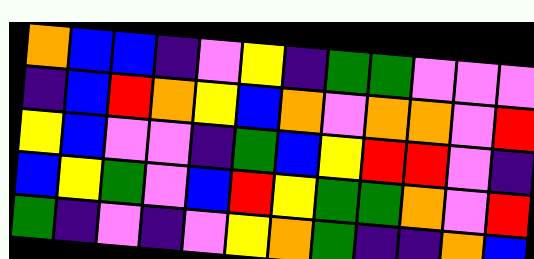[["orange", "blue", "blue", "indigo", "violet", "yellow", "indigo", "green", "green", "violet", "violet", "violet"], ["indigo", "blue", "red", "orange", "yellow", "blue", "orange", "violet", "orange", "orange", "violet", "red"], ["yellow", "blue", "violet", "violet", "indigo", "green", "blue", "yellow", "red", "red", "violet", "indigo"], ["blue", "yellow", "green", "violet", "blue", "red", "yellow", "green", "green", "orange", "violet", "red"], ["green", "indigo", "violet", "indigo", "violet", "yellow", "orange", "green", "indigo", "indigo", "orange", "blue"]]